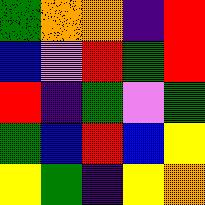[["green", "orange", "orange", "indigo", "red"], ["blue", "violet", "red", "green", "red"], ["red", "indigo", "green", "violet", "green"], ["green", "blue", "red", "blue", "yellow"], ["yellow", "green", "indigo", "yellow", "orange"]]